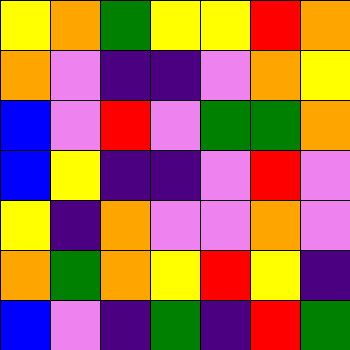[["yellow", "orange", "green", "yellow", "yellow", "red", "orange"], ["orange", "violet", "indigo", "indigo", "violet", "orange", "yellow"], ["blue", "violet", "red", "violet", "green", "green", "orange"], ["blue", "yellow", "indigo", "indigo", "violet", "red", "violet"], ["yellow", "indigo", "orange", "violet", "violet", "orange", "violet"], ["orange", "green", "orange", "yellow", "red", "yellow", "indigo"], ["blue", "violet", "indigo", "green", "indigo", "red", "green"]]